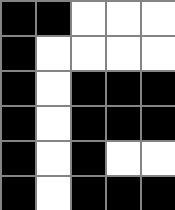[["black", "black", "white", "white", "white"], ["black", "white", "white", "white", "white"], ["black", "white", "black", "black", "black"], ["black", "white", "black", "black", "black"], ["black", "white", "black", "white", "white"], ["black", "white", "black", "black", "black"]]